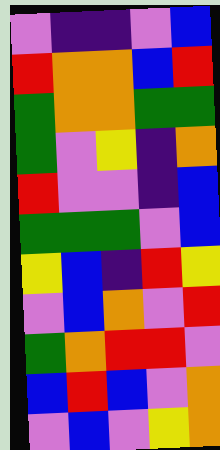[["violet", "indigo", "indigo", "violet", "blue"], ["red", "orange", "orange", "blue", "red"], ["green", "orange", "orange", "green", "green"], ["green", "violet", "yellow", "indigo", "orange"], ["red", "violet", "violet", "indigo", "blue"], ["green", "green", "green", "violet", "blue"], ["yellow", "blue", "indigo", "red", "yellow"], ["violet", "blue", "orange", "violet", "red"], ["green", "orange", "red", "red", "violet"], ["blue", "red", "blue", "violet", "orange"], ["violet", "blue", "violet", "yellow", "orange"]]